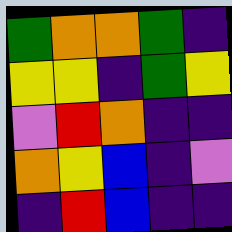[["green", "orange", "orange", "green", "indigo"], ["yellow", "yellow", "indigo", "green", "yellow"], ["violet", "red", "orange", "indigo", "indigo"], ["orange", "yellow", "blue", "indigo", "violet"], ["indigo", "red", "blue", "indigo", "indigo"]]